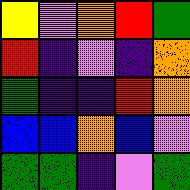[["yellow", "violet", "orange", "red", "green"], ["red", "indigo", "violet", "indigo", "orange"], ["green", "indigo", "indigo", "red", "orange"], ["blue", "blue", "orange", "blue", "violet"], ["green", "green", "indigo", "violet", "green"]]